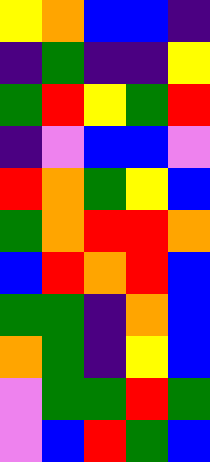[["yellow", "orange", "blue", "blue", "indigo"], ["indigo", "green", "indigo", "indigo", "yellow"], ["green", "red", "yellow", "green", "red"], ["indigo", "violet", "blue", "blue", "violet"], ["red", "orange", "green", "yellow", "blue"], ["green", "orange", "red", "red", "orange"], ["blue", "red", "orange", "red", "blue"], ["green", "green", "indigo", "orange", "blue"], ["orange", "green", "indigo", "yellow", "blue"], ["violet", "green", "green", "red", "green"], ["violet", "blue", "red", "green", "blue"]]